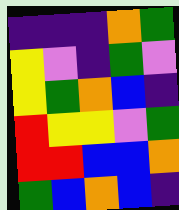[["indigo", "indigo", "indigo", "orange", "green"], ["yellow", "violet", "indigo", "green", "violet"], ["yellow", "green", "orange", "blue", "indigo"], ["red", "yellow", "yellow", "violet", "green"], ["red", "red", "blue", "blue", "orange"], ["green", "blue", "orange", "blue", "indigo"]]